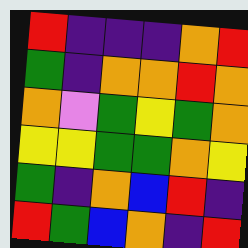[["red", "indigo", "indigo", "indigo", "orange", "red"], ["green", "indigo", "orange", "orange", "red", "orange"], ["orange", "violet", "green", "yellow", "green", "orange"], ["yellow", "yellow", "green", "green", "orange", "yellow"], ["green", "indigo", "orange", "blue", "red", "indigo"], ["red", "green", "blue", "orange", "indigo", "red"]]